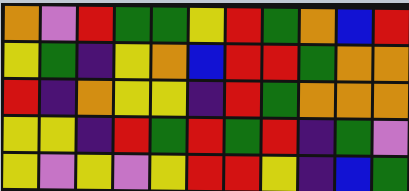[["orange", "violet", "red", "green", "green", "yellow", "red", "green", "orange", "blue", "red"], ["yellow", "green", "indigo", "yellow", "orange", "blue", "red", "red", "green", "orange", "orange"], ["red", "indigo", "orange", "yellow", "yellow", "indigo", "red", "green", "orange", "orange", "orange"], ["yellow", "yellow", "indigo", "red", "green", "red", "green", "red", "indigo", "green", "violet"], ["yellow", "violet", "yellow", "violet", "yellow", "red", "red", "yellow", "indigo", "blue", "green"]]